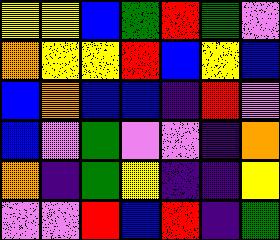[["yellow", "yellow", "blue", "green", "red", "green", "violet"], ["orange", "yellow", "yellow", "red", "blue", "yellow", "blue"], ["blue", "orange", "blue", "blue", "indigo", "red", "violet"], ["blue", "violet", "green", "violet", "violet", "indigo", "orange"], ["orange", "indigo", "green", "yellow", "indigo", "indigo", "yellow"], ["violet", "violet", "red", "blue", "red", "indigo", "green"]]